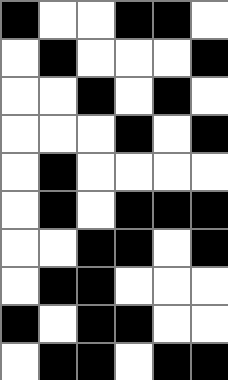[["black", "white", "white", "black", "black", "white"], ["white", "black", "white", "white", "white", "black"], ["white", "white", "black", "white", "black", "white"], ["white", "white", "white", "black", "white", "black"], ["white", "black", "white", "white", "white", "white"], ["white", "black", "white", "black", "black", "black"], ["white", "white", "black", "black", "white", "black"], ["white", "black", "black", "white", "white", "white"], ["black", "white", "black", "black", "white", "white"], ["white", "black", "black", "white", "black", "black"]]